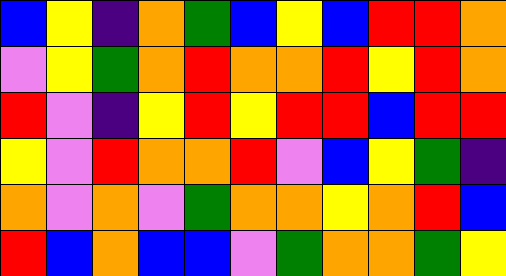[["blue", "yellow", "indigo", "orange", "green", "blue", "yellow", "blue", "red", "red", "orange"], ["violet", "yellow", "green", "orange", "red", "orange", "orange", "red", "yellow", "red", "orange"], ["red", "violet", "indigo", "yellow", "red", "yellow", "red", "red", "blue", "red", "red"], ["yellow", "violet", "red", "orange", "orange", "red", "violet", "blue", "yellow", "green", "indigo"], ["orange", "violet", "orange", "violet", "green", "orange", "orange", "yellow", "orange", "red", "blue"], ["red", "blue", "orange", "blue", "blue", "violet", "green", "orange", "orange", "green", "yellow"]]